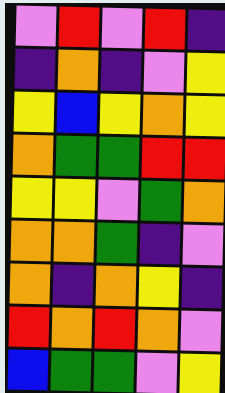[["violet", "red", "violet", "red", "indigo"], ["indigo", "orange", "indigo", "violet", "yellow"], ["yellow", "blue", "yellow", "orange", "yellow"], ["orange", "green", "green", "red", "red"], ["yellow", "yellow", "violet", "green", "orange"], ["orange", "orange", "green", "indigo", "violet"], ["orange", "indigo", "orange", "yellow", "indigo"], ["red", "orange", "red", "orange", "violet"], ["blue", "green", "green", "violet", "yellow"]]